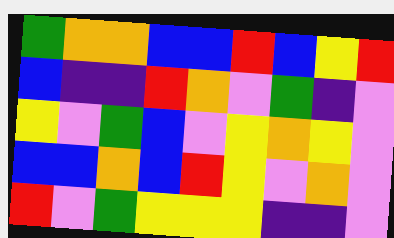[["green", "orange", "orange", "blue", "blue", "red", "blue", "yellow", "red"], ["blue", "indigo", "indigo", "red", "orange", "violet", "green", "indigo", "violet"], ["yellow", "violet", "green", "blue", "violet", "yellow", "orange", "yellow", "violet"], ["blue", "blue", "orange", "blue", "red", "yellow", "violet", "orange", "violet"], ["red", "violet", "green", "yellow", "yellow", "yellow", "indigo", "indigo", "violet"]]